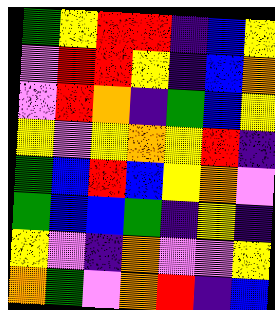[["green", "yellow", "red", "red", "indigo", "blue", "yellow"], ["violet", "red", "red", "yellow", "indigo", "blue", "orange"], ["violet", "red", "orange", "indigo", "green", "blue", "yellow"], ["yellow", "violet", "yellow", "orange", "yellow", "red", "indigo"], ["green", "blue", "red", "blue", "yellow", "orange", "violet"], ["green", "blue", "blue", "green", "indigo", "yellow", "indigo"], ["yellow", "violet", "indigo", "orange", "violet", "violet", "yellow"], ["orange", "green", "violet", "orange", "red", "indigo", "blue"]]